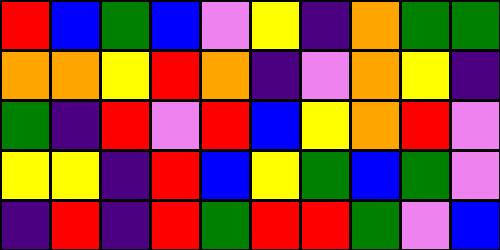[["red", "blue", "green", "blue", "violet", "yellow", "indigo", "orange", "green", "green"], ["orange", "orange", "yellow", "red", "orange", "indigo", "violet", "orange", "yellow", "indigo"], ["green", "indigo", "red", "violet", "red", "blue", "yellow", "orange", "red", "violet"], ["yellow", "yellow", "indigo", "red", "blue", "yellow", "green", "blue", "green", "violet"], ["indigo", "red", "indigo", "red", "green", "red", "red", "green", "violet", "blue"]]